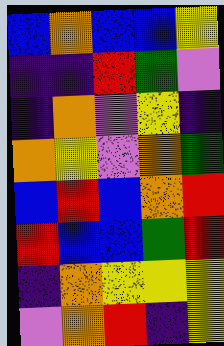[["blue", "orange", "blue", "blue", "yellow"], ["indigo", "indigo", "red", "green", "violet"], ["indigo", "orange", "violet", "yellow", "indigo"], ["orange", "yellow", "violet", "orange", "green"], ["blue", "red", "blue", "orange", "red"], ["red", "blue", "blue", "green", "red"], ["indigo", "orange", "yellow", "yellow", "yellow"], ["violet", "orange", "red", "indigo", "yellow"]]